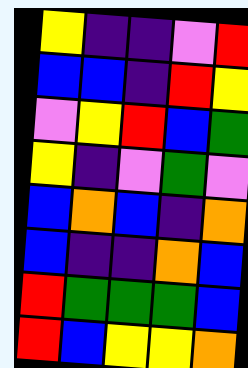[["yellow", "indigo", "indigo", "violet", "red"], ["blue", "blue", "indigo", "red", "yellow"], ["violet", "yellow", "red", "blue", "green"], ["yellow", "indigo", "violet", "green", "violet"], ["blue", "orange", "blue", "indigo", "orange"], ["blue", "indigo", "indigo", "orange", "blue"], ["red", "green", "green", "green", "blue"], ["red", "blue", "yellow", "yellow", "orange"]]